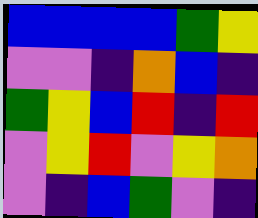[["blue", "blue", "blue", "blue", "green", "yellow"], ["violet", "violet", "indigo", "orange", "blue", "indigo"], ["green", "yellow", "blue", "red", "indigo", "red"], ["violet", "yellow", "red", "violet", "yellow", "orange"], ["violet", "indigo", "blue", "green", "violet", "indigo"]]